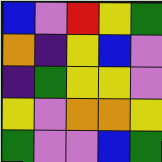[["blue", "violet", "red", "yellow", "green"], ["orange", "indigo", "yellow", "blue", "violet"], ["indigo", "green", "yellow", "yellow", "violet"], ["yellow", "violet", "orange", "orange", "yellow"], ["green", "violet", "violet", "blue", "green"]]